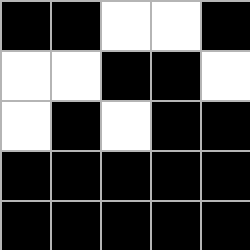[["black", "black", "white", "white", "black"], ["white", "white", "black", "black", "white"], ["white", "black", "white", "black", "black"], ["black", "black", "black", "black", "black"], ["black", "black", "black", "black", "black"]]